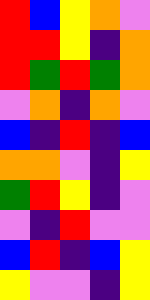[["red", "blue", "yellow", "orange", "violet"], ["red", "red", "yellow", "indigo", "orange"], ["red", "green", "red", "green", "orange"], ["violet", "orange", "indigo", "orange", "violet"], ["blue", "indigo", "red", "indigo", "blue"], ["orange", "orange", "violet", "indigo", "yellow"], ["green", "red", "yellow", "indigo", "violet"], ["violet", "indigo", "red", "violet", "violet"], ["blue", "red", "indigo", "blue", "yellow"], ["yellow", "violet", "violet", "indigo", "yellow"]]